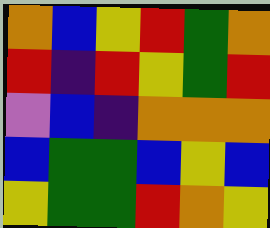[["orange", "blue", "yellow", "red", "green", "orange"], ["red", "indigo", "red", "yellow", "green", "red"], ["violet", "blue", "indigo", "orange", "orange", "orange"], ["blue", "green", "green", "blue", "yellow", "blue"], ["yellow", "green", "green", "red", "orange", "yellow"]]